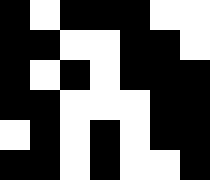[["black", "white", "black", "black", "black", "white", "white"], ["black", "black", "white", "white", "black", "black", "white"], ["black", "white", "black", "white", "black", "black", "black"], ["black", "black", "white", "white", "white", "black", "black"], ["white", "black", "white", "black", "white", "black", "black"], ["black", "black", "white", "black", "white", "white", "black"]]